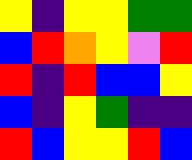[["yellow", "indigo", "yellow", "yellow", "green", "green"], ["blue", "red", "orange", "yellow", "violet", "red"], ["red", "indigo", "red", "blue", "blue", "yellow"], ["blue", "indigo", "yellow", "green", "indigo", "indigo"], ["red", "blue", "yellow", "yellow", "red", "blue"]]